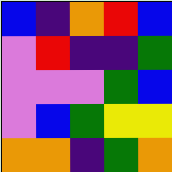[["blue", "indigo", "orange", "red", "blue"], ["violet", "red", "indigo", "indigo", "green"], ["violet", "violet", "violet", "green", "blue"], ["violet", "blue", "green", "yellow", "yellow"], ["orange", "orange", "indigo", "green", "orange"]]